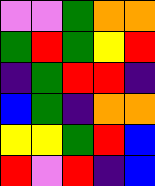[["violet", "violet", "green", "orange", "orange"], ["green", "red", "green", "yellow", "red"], ["indigo", "green", "red", "red", "indigo"], ["blue", "green", "indigo", "orange", "orange"], ["yellow", "yellow", "green", "red", "blue"], ["red", "violet", "red", "indigo", "blue"]]